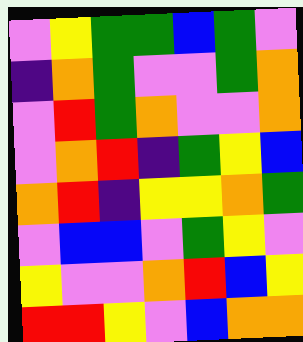[["violet", "yellow", "green", "green", "blue", "green", "violet"], ["indigo", "orange", "green", "violet", "violet", "green", "orange"], ["violet", "red", "green", "orange", "violet", "violet", "orange"], ["violet", "orange", "red", "indigo", "green", "yellow", "blue"], ["orange", "red", "indigo", "yellow", "yellow", "orange", "green"], ["violet", "blue", "blue", "violet", "green", "yellow", "violet"], ["yellow", "violet", "violet", "orange", "red", "blue", "yellow"], ["red", "red", "yellow", "violet", "blue", "orange", "orange"]]